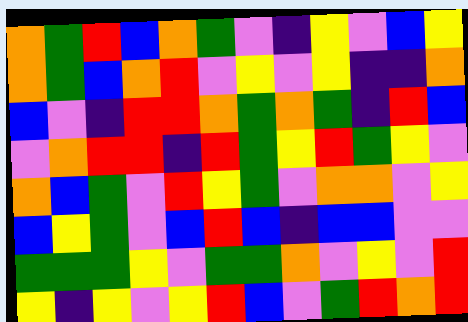[["orange", "green", "red", "blue", "orange", "green", "violet", "indigo", "yellow", "violet", "blue", "yellow"], ["orange", "green", "blue", "orange", "red", "violet", "yellow", "violet", "yellow", "indigo", "indigo", "orange"], ["blue", "violet", "indigo", "red", "red", "orange", "green", "orange", "green", "indigo", "red", "blue"], ["violet", "orange", "red", "red", "indigo", "red", "green", "yellow", "red", "green", "yellow", "violet"], ["orange", "blue", "green", "violet", "red", "yellow", "green", "violet", "orange", "orange", "violet", "yellow"], ["blue", "yellow", "green", "violet", "blue", "red", "blue", "indigo", "blue", "blue", "violet", "violet"], ["green", "green", "green", "yellow", "violet", "green", "green", "orange", "violet", "yellow", "violet", "red"], ["yellow", "indigo", "yellow", "violet", "yellow", "red", "blue", "violet", "green", "red", "orange", "red"]]